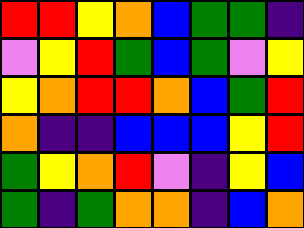[["red", "red", "yellow", "orange", "blue", "green", "green", "indigo"], ["violet", "yellow", "red", "green", "blue", "green", "violet", "yellow"], ["yellow", "orange", "red", "red", "orange", "blue", "green", "red"], ["orange", "indigo", "indigo", "blue", "blue", "blue", "yellow", "red"], ["green", "yellow", "orange", "red", "violet", "indigo", "yellow", "blue"], ["green", "indigo", "green", "orange", "orange", "indigo", "blue", "orange"]]